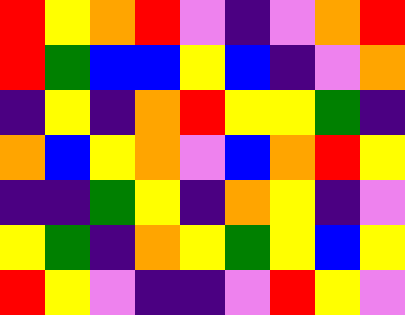[["red", "yellow", "orange", "red", "violet", "indigo", "violet", "orange", "red"], ["red", "green", "blue", "blue", "yellow", "blue", "indigo", "violet", "orange"], ["indigo", "yellow", "indigo", "orange", "red", "yellow", "yellow", "green", "indigo"], ["orange", "blue", "yellow", "orange", "violet", "blue", "orange", "red", "yellow"], ["indigo", "indigo", "green", "yellow", "indigo", "orange", "yellow", "indigo", "violet"], ["yellow", "green", "indigo", "orange", "yellow", "green", "yellow", "blue", "yellow"], ["red", "yellow", "violet", "indigo", "indigo", "violet", "red", "yellow", "violet"]]